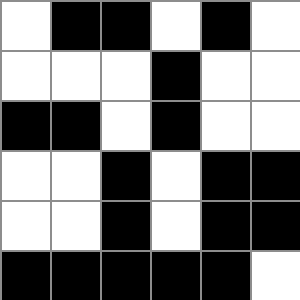[["white", "black", "black", "white", "black", "white"], ["white", "white", "white", "black", "white", "white"], ["black", "black", "white", "black", "white", "white"], ["white", "white", "black", "white", "black", "black"], ["white", "white", "black", "white", "black", "black"], ["black", "black", "black", "black", "black", "white"]]